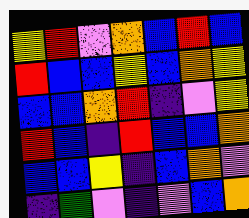[["yellow", "red", "violet", "orange", "blue", "red", "blue"], ["red", "blue", "blue", "yellow", "blue", "orange", "yellow"], ["blue", "blue", "orange", "red", "indigo", "violet", "yellow"], ["red", "blue", "indigo", "red", "blue", "blue", "orange"], ["blue", "blue", "yellow", "indigo", "blue", "orange", "violet"], ["indigo", "green", "violet", "indigo", "violet", "blue", "orange"]]